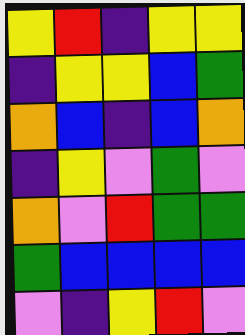[["yellow", "red", "indigo", "yellow", "yellow"], ["indigo", "yellow", "yellow", "blue", "green"], ["orange", "blue", "indigo", "blue", "orange"], ["indigo", "yellow", "violet", "green", "violet"], ["orange", "violet", "red", "green", "green"], ["green", "blue", "blue", "blue", "blue"], ["violet", "indigo", "yellow", "red", "violet"]]